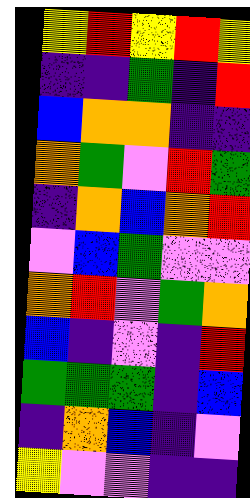[["yellow", "red", "yellow", "red", "yellow"], ["indigo", "indigo", "green", "indigo", "red"], ["blue", "orange", "orange", "indigo", "indigo"], ["orange", "green", "violet", "red", "green"], ["indigo", "orange", "blue", "orange", "red"], ["violet", "blue", "green", "violet", "violet"], ["orange", "red", "violet", "green", "orange"], ["blue", "indigo", "violet", "indigo", "red"], ["green", "green", "green", "indigo", "blue"], ["indigo", "orange", "blue", "indigo", "violet"], ["yellow", "violet", "violet", "indigo", "indigo"]]